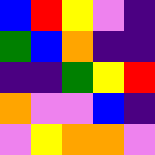[["blue", "red", "yellow", "violet", "indigo"], ["green", "blue", "orange", "indigo", "indigo"], ["indigo", "indigo", "green", "yellow", "red"], ["orange", "violet", "violet", "blue", "indigo"], ["violet", "yellow", "orange", "orange", "violet"]]